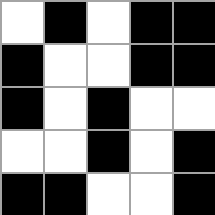[["white", "black", "white", "black", "black"], ["black", "white", "white", "black", "black"], ["black", "white", "black", "white", "white"], ["white", "white", "black", "white", "black"], ["black", "black", "white", "white", "black"]]